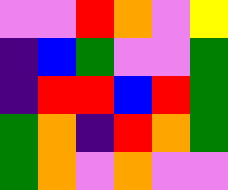[["violet", "violet", "red", "orange", "violet", "yellow"], ["indigo", "blue", "green", "violet", "violet", "green"], ["indigo", "red", "red", "blue", "red", "green"], ["green", "orange", "indigo", "red", "orange", "green"], ["green", "orange", "violet", "orange", "violet", "violet"]]